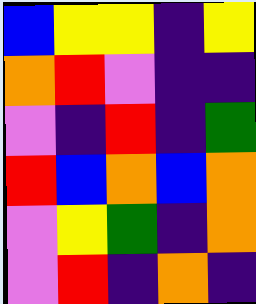[["blue", "yellow", "yellow", "indigo", "yellow"], ["orange", "red", "violet", "indigo", "indigo"], ["violet", "indigo", "red", "indigo", "green"], ["red", "blue", "orange", "blue", "orange"], ["violet", "yellow", "green", "indigo", "orange"], ["violet", "red", "indigo", "orange", "indigo"]]